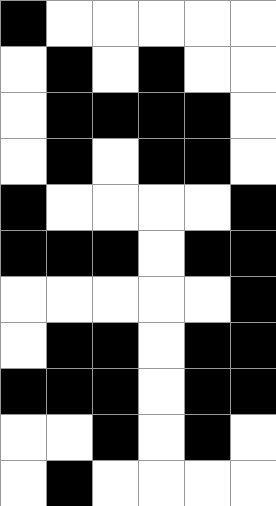[["black", "white", "white", "white", "white", "white"], ["white", "black", "white", "black", "white", "white"], ["white", "black", "black", "black", "black", "white"], ["white", "black", "white", "black", "black", "white"], ["black", "white", "white", "white", "white", "black"], ["black", "black", "black", "white", "black", "black"], ["white", "white", "white", "white", "white", "black"], ["white", "black", "black", "white", "black", "black"], ["black", "black", "black", "white", "black", "black"], ["white", "white", "black", "white", "black", "white"], ["white", "black", "white", "white", "white", "white"]]